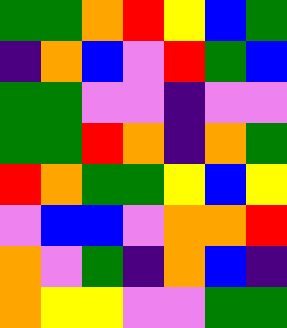[["green", "green", "orange", "red", "yellow", "blue", "green"], ["indigo", "orange", "blue", "violet", "red", "green", "blue"], ["green", "green", "violet", "violet", "indigo", "violet", "violet"], ["green", "green", "red", "orange", "indigo", "orange", "green"], ["red", "orange", "green", "green", "yellow", "blue", "yellow"], ["violet", "blue", "blue", "violet", "orange", "orange", "red"], ["orange", "violet", "green", "indigo", "orange", "blue", "indigo"], ["orange", "yellow", "yellow", "violet", "violet", "green", "green"]]